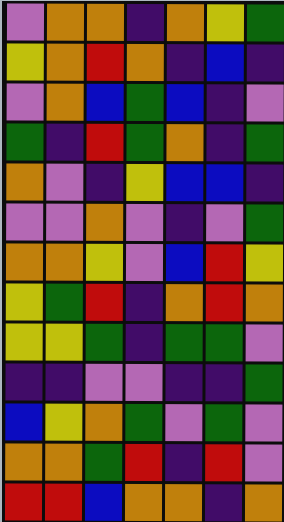[["violet", "orange", "orange", "indigo", "orange", "yellow", "green"], ["yellow", "orange", "red", "orange", "indigo", "blue", "indigo"], ["violet", "orange", "blue", "green", "blue", "indigo", "violet"], ["green", "indigo", "red", "green", "orange", "indigo", "green"], ["orange", "violet", "indigo", "yellow", "blue", "blue", "indigo"], ["violet", "violet", "orange", "violet", "indigo", "violet", "green"], ["orange", "orange", "yellow", "violet", "blue", "red", "yellow"], ["yellow", "green", "red", "indigo", "orange", "red", "orange"], ["yellow", "yellow", "green", "indigo", "green", "green", "violet"], ["indigo", "indigo", "violet", "violet", "indigo", "indigo", "green"], ["blue", "yellow", "orange", "green", "violet", "green", "violet"], ["orange", "orange", "green", "red", "indigo", "red", "violet"], ["red", "red", "blue", "orange", "orange", "indigo", "orange"]]